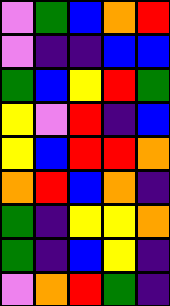[["violet", "green", "blue", "orange", "red"], ["violet", "indigo", "indigo", "blue", "blue"], ["green", "blue", "yellow", "red", "green"], ["yellow", "violet", "red", "indigo", "blue"], ["yellow", "blue", "red", "red", "orange"], ["orange", "red", "blue", "orange", "indigo"], ["green", "indigo", "yellow", "yellow", "orange"], ["green", "indigo", "blue", "yellow", "indigo"], ["violet", "orange", "red", "green", "indigo"]]